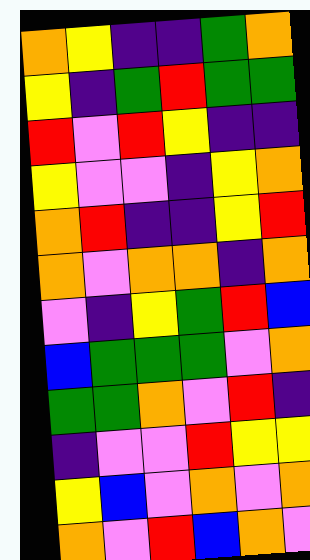[["orange", "yellow", "indigo", "indigo", "green", "orange"], ["yellow", "indigo", "green", "red", "green", "green"], ["red", "violet", "red", "yellow", "indigo", "indigo"], ["yellow", "violet", "violet", "indigo", "yellow", "orange"], ["orange", "red", "indigo", "indigo", "yellow", "red"], ["orange", "violet", "orange", "orange", "indigo", "orange"], ["violet", "indigo", "yellow", "green", "red", "blue"], ["blue", "green", "green", "green", "violet", "orange"], ["green", "green", "orange", "violet", "red", "indigo"], ["indigo", "violet", "violet", "red", "yellow", "yellow"], ["yellow", "blue", "violet", "orange", "violet", "orange"], ["orange", "violet", "red", "blue", "orange", "violet"]]